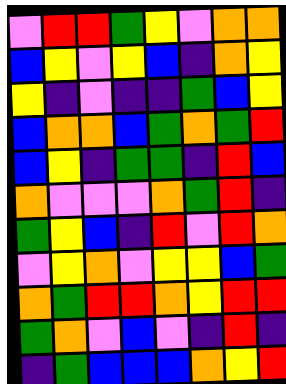[["violet", "red", "red", "green", "yellow", "violet", "orange", "orange"], ["blue", "yellow", "violet", "yellow", "blue", "indigo", "orange", "yellow"], ["yellow", "indigo", "violet", "indigo", "indigo", "green", "blue", "yellow"], ["blue", "orange", "orange", "blue", "green", "orange", "green", "red"], ["blue", "yellow", "indigo", "green", "green", "indigo", "red", "blue"], ["orange", "violet", "violet", "violet", "orange", "green", "red", "indigo"], ["green", "yellow", "blue", "indigo", "red", "violet", "red", "orange"], ["violet", "yellow", "orange", "violet", "yellow", "yellow", "blue", "green"], ["orange", "green", "red", "red", "orange", "yellow", "red", "red"], ["green", "orange", "violet", "blue", "violet", "indigo", "red", "indigo"], ["indigo", "green", "blue", "blue", "blue", "orange", "yellow", "red"]]